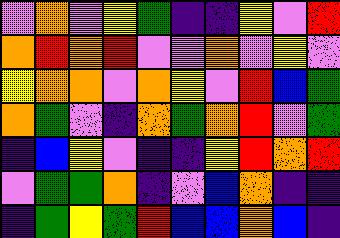[["violet", "orange", "violet", "yellow", "green", "indigo", "indigo", "yellow", "violet", "red"], ["orange", "red", "orange", "red", "violet", "violet", "orange", "violet", "yellow", "violet"], ["yellow", "orange", "orange", "violet", "orange", "yellow", "violet", "red", "blue", "green"], ["orange", "green", "violet", "indigo", "orange", "green", "orange", "red", "violet", "green"], ["indigo", "blue", "yellow", "violet", "indigo", "indigo", "yellow", "red", "orange", "red"], ["violet", "green", "green", "orange", "indigo", "violet", "blue", "orange", "indigo", "indigo"], ["indigo", "green", "yellow", "green", "red", "blue", "blue", "orange", "blue", "indigo"]]